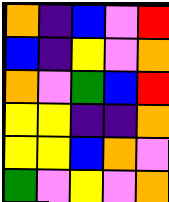[["orange", "indigo", "blue", "violet", "red"], ["blue", "indigo", "yellow", "violet", "orange"], ["orange", "violet", "green", "blue", "red"], ["yellow", "yellow", "indigo", "indigo", "orange"], ["yellow", "yellow", "blue", "orange", "violet"], ["green", "violet", "yellow", "violet", "orange"]]